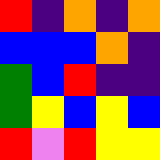[["red", "indigo", "orange", "indigo", "orange"], ["blue", "blue", "blue", "orange", "indigo"], ["green", "blue", "red", "indigo", "indigo"], ["green", "yellow", "blue", "yellow", "blue"], ["red", "violet", "red", "yellow", "yellow"]]